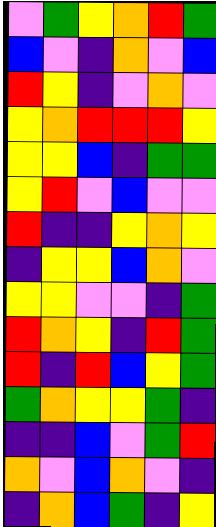[["violet", "green", "yellow", "orange", "red", "green"], ["blue", "violet", "indigo", "orange", "violet", "blue"], ["red", "yellow", "indigo", "violet", "orange", "violet"], ["yellow", "orange", "red", "red", "red", "yellow"], ["yellow", "yellow", "blue", "indigo", "green", "green"], ["yellow", "red", "violet", "blue", "violet", "violet"], ["red", "indigo", "indigo", "yellow", "orange", "yellow"], ["indigo", "yellow", "yellow", "blue", "orange", "violet"], ["yellow", "yellow", "violet", "violet", "indigo", "green"], ["red", "orange", "yellow", "indigo", "red", "green"], ["red", "indigo", "red", "blue", "yellow", "green"], ["green", "orange", "yellow", "yellow", "green", "indigo"], ["indigo", "indigo", "blue", "violet", "green", "red"], ["orange", "violet", "blue", "orange", "violet", "indigo"], ["indigo", "orange", "blue", "green", "indigo", "yellow"]]